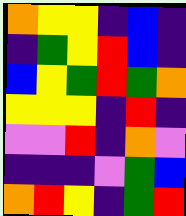[["orange", "yellow", "yellow", "indigo", "blue", "indigo"], ["indigo", "green", "yellow", "red", "blue", "indigo"], ["blue", "yellow", "green", "red", "green", "orange"], ["yellow", "yellow", "yellow", "indigo", "red", "indigo"], ["violet", "violet", "red", "indigo", "orange", "violet"], ["indigo", "indigo", "indigo", "violet", "green", "blue"], ["orange", "red", "yellow", "indigo", "green", "red"]]